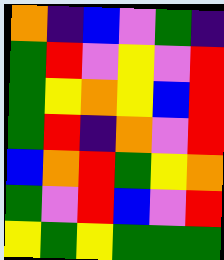[["orange", "indigo", "blue", "violet", "green", "indigo"], ["green", "red", "violet", "yellow", "violet", "red"], ["green", "yellow", "orange", "yellow", "blue", "red"], ["green", "red", "indigo", "orange", "violet", "red"], ["blue", "orange", "red", "green", "yellow", "orange"], ["green", "violet", "red", "blue", "violet", "red"], ["yellow", "green", "yellow", "green", "green", "green"]]